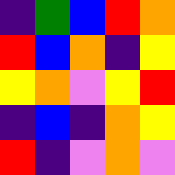[["indigo", "green", "blue", "red", "orange"], ["red", "blue", "orange", "indigo", "yellow"], ["yellow", "orange", "violet", "yellow", "red"], ["indigo", "blue", "indigo", "orange", "yellow"], ["red", "indigo", "violet", "orange", "violet"]]